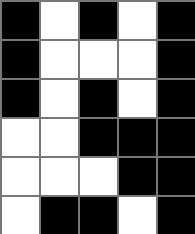[["black", "white", "black", "white", "black"], ["black", "white", "white", "white", "black"], ["black", "white", "black", "white", "black"], ["white", "white", "black", "black", "black"], ["white", "white", "white", "black", "black"], ["white", "black", "black", "white", "black"]]